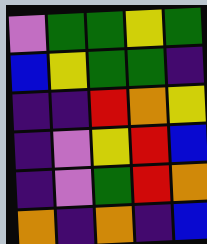[["violet", "green", "green", "yellow", "green"], ["blue", "yellow", "green", "green", "indigo"], ["indigo", "indigo", "red", "orange", "yellow"], ["indigo", "violet", "yellow", "red", "blue"], ["indigo", "violet", "green", "red", "orange"], ["orange", "indigo", "orange", "indigo", "blue"]]